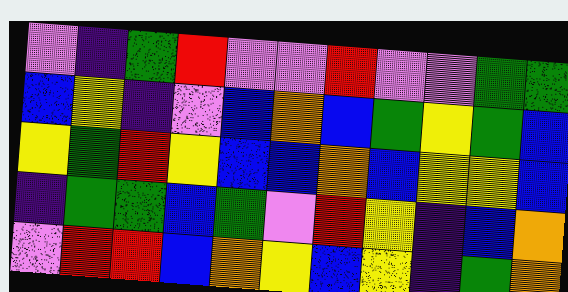[["violet", "indigo", "green", "red", "violet", "violet", "red", "violet", "violet", "green", "green"], ["blue", "yellow", "indigo", "violet", "blue", "orange", "blue", "green", "yellow", "green", "blue"], ["yellow", "green", "red", "yellow", "blue", "blue", "orange", "blue", "yellow", "yellow", "blue"], ["indigo", "green", "green", "blue", "green", "violet", "red", "yellow", "indigo", "blue", "orange"], ["violet", "red", "red", "blue", "orange", "yellow", "blue", "yellow", "indigo", "green", "orange"]]